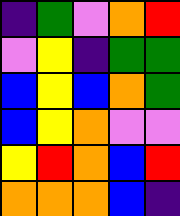[["indigo", "green", "violet", "orange", "red"], ["violet", "yellow", "indigo", "green", "green"], ["blue", "yellow", "blue", "orange", "green"], ["blue", "yellow", "orange", "violet", "violet"], ["yellow", "red", "orange", "blue", "red"], ["orange", "orange", "orange", "blue", "indigo"]]